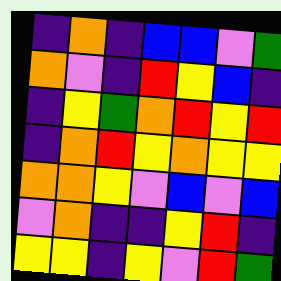[["indigo", "orange", "indigo", "blue", "blue", "violet", "green"], ["orange", "violet", "indigo", "red", "yellow", "blue", "indigo"], ["indigo", "yellow", "green", "orange", "red", "yellow", "red"], ["indigo", "orange", "red", "yellow", "orange", "yellow", "yellow"], ["orange", "orange", "yellow", "violet", "blue", "violet", "blue"], ["violet", "orange", "indigo", "indigo", "yellow", "red", "indigo"], ["yellow", "yellow", "indigo", "yellow", "violet", "red", "green"]]